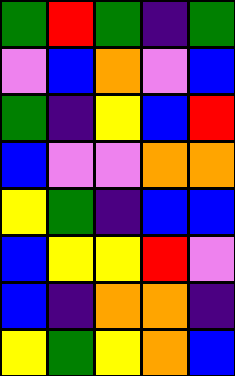[["green", "red", "green", "indigo", "green"], ["violet", "blue", "orange", "violet", "blue"], ["green", "indigo", "yellow", "blue", "red"], ["blue", "violet", "violet", "orange", "orange"], ["yellow", "green", "indigo", "blue", "blue"], ["blue", "yellow", "yellow", "red", "violet"], ["blue", "indigo", "orange", "orange", "indigo"], ["yellow", "green", "yellow", "orange", "blue"]]